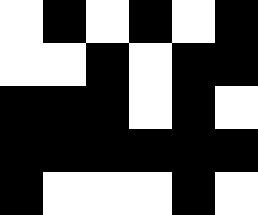[["white", "black", "white", "black", "white", "black"], ["white", "white", "black", "white", "black", "black"], ["black", "black", "black", "white", "black", "white"], ["black", "black", "black", "black", "black", "black"], ["black", "white", "white", "white", "black", "white"]]